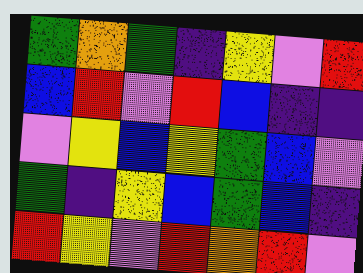[["green", "orange", "green", "indigo", "yellow", "violet", "red"], ["blue", "red", "violet", "red", "blue", "indigo", "indigo"], ["violet", "yellow", "blue", "yellow", "green", "blue", "violet"], ["green", "indigo", "yellow", "blue", "green", "blue", "indigo"], ["red", "yellow", "violet", "red", "orange", "red", "violet"]]